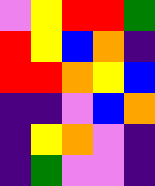[["violet", "yellow", "red", "red", "green"], ["red", "yellow", "blue", "orange", "indigo"], ["red", "red", "orange", "yellow", "blue"], ["indigo", "indigo", "violet", "blue", "orange"], ["indigo", "yellow", "orange", "violet", "indigo"], ["indigo", "green", "violet", "violet", "indigo"]]